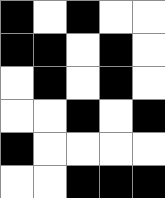[["black", "white", "black", "white", "white"], ["black", "black", "white", "black", "white"], ["white", "black", "white", "black", "white"], ["white", "white", "black", "white", "black"], ["black", "white", "white", "white", "white"], ["white", "white", "black", "black", "black"]]